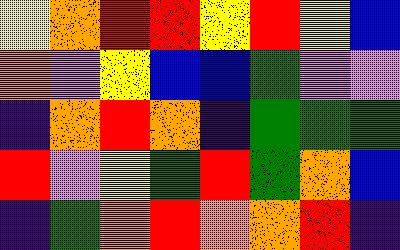[["yellow", "orange", "red", "red", "yellow", "red", "yellow", "blue"], ["orange", "violet", "yellow", "blue", "blue", "green", "violet", "violet"], ["indigo", "orange", "red", "orange", "indigo", "green", "green", "green"], ["red", "violet", "yellow", "green", "red", "green", "orange", "blue"], ["indigo", "green", "orange", "red", "orange", "orange", "red", "indigo"]]